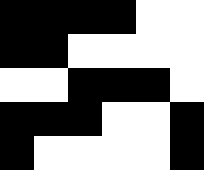[["black", "black", "black", "black", "white", "white"], ["black", "black", "white", "white", "white", "white"], ["white", "white", "black", "black", "black", "white"], ["black", "black", "black", "white", "white", "black"], ["black", "white", "white", "white", "white", "black"]]